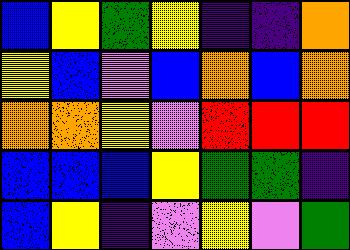[["blue", "yellow", "green", "yellow", "indigo", "indigo", "orange"], ["yellow", "blue", "violet", "blue", "orange", "blue", "orange"], ["orange", "orange", "yellow", "violet", "red", "red", "red"], ["blue", "blue", "blue", "yellow", "green", "green", "indigo"], ["blue", "yellow", "indigo", "violet", "yellow", "violet", "green"]]